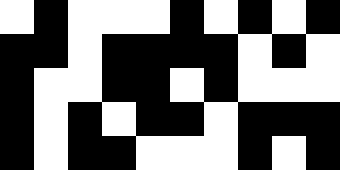[["white", "black", "white", "white", "white", "black", "white", "black", "white", "black"], ["black", "black", "white", "black", "black", "black", "black", "white", "black", "white"], ["black", "white", "white", "black", "black", "white", "black", "white", "white", "white"], ["black", "white", "black", "white", "black", "black", "white", "black", "black", "black"], ["black", "white", "black", "black", "white", "white", "white", "black", "white", "black"]]